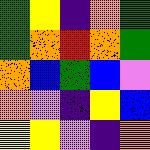[["green", "yellow", "indigo", "orange", "green"], ["green", "orange", "red", "orange", "green"], ["orange", "blue", "green", "blue", "violet"], ["orange", "violet", "indigo", "yellow", "blue"], ["yellow", "yellow", "violet", "indigo", "orange"]]